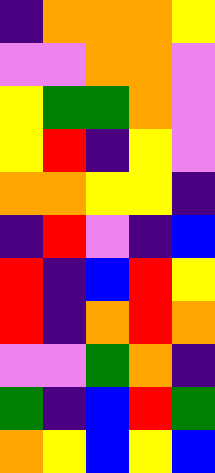[["indigo", "orange", "orange", "orange", "yellow"], ["violet", "violet", "orange", "orange", "violet"], ["yellow", "green", "green", "orange", "violet"], ["yellow", "red", "indigo", "yellow", "violet"], ["orange", "orange", "yellow", "yellow", "indigo"], ["indigo", "red", "violet", "indigo", "blue"], ["red", "indigo", "blue", "red", "yellow"], ["red", "indigo", "orange", "red", "orange"], ["violet", "violet", "green", "orange", "indigo"], ["green", "indigo", "blue", "red", "green"], ["orange", "yellow", "blue", "yellow", "blue"]]